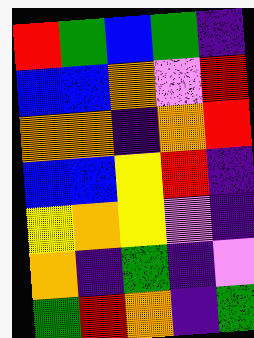[["red", "green", "blue", "green", "indigo"], ["blue", "blue", "orange", "violet", "red"], ["orange", "orange", "indigo", "orange", "red"], ["blue", "blue", "yellow", "red", "indigo"], ["yellow", "orange", "yellow", "violet", "indigo"], ["orange", "indigo", "green", "indigo", "violet"], ["green", "red", "orange", "indigo", "green"]]